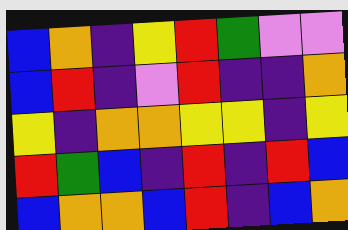[["blue", "orange", "indigo", "yellow", "red", "green", "violet", "violet"], ["blue", "red", "indigo", "violet", "red", "indigo", "indigo", "orange"], ["yellow", "indigo", "orange", "orange", "yellow", "yellow", "indigo", "yellow"], ["red", "green", "blue", "indigo", "red", "indigo", "red", "blue"], ["blue", "orange", "orange", "blue", "red", "indigo", "blue", "orange"]]